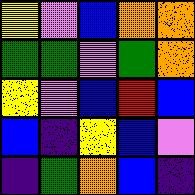[["yellow", "violet", "blue", "orange", "orange"], ["green", "green", "violet", "green", "orange"], ["yellow", "violet", "blue", "red", "blue"], ["blue", "indigo", "yellow", "blue", "violet"], ["indigo", "green", "orange", "blue", "indigo"]]